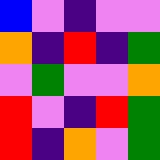[["blue", "violet", "indigo", "violet", "violet"], ["orange", "indigo", "red", "indigo", "green"], ["violet", "green", "violet", "violet", "orange"], ["red", "violet", "indigo", "red", "green"], ["red", "indigo", "orange", "violet", "green"]]